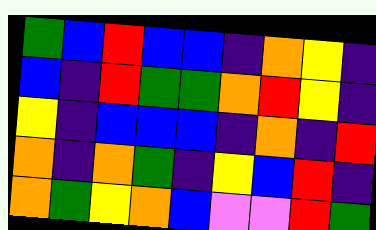[["green", "blue", "red", "blue", "blue", "indigo", "orange", "yellow", "indigo"], ["blue", "indigo", "red", "green", "green", "orange", "red", "yellow", "indigo"], ["yellow", "indigo", "blue", "blue", "blue", "indigo", "orange", "indigo", "red"], ["orange", "indigo", "orange", "green", "indigo", "yellow", "blue", "red", "indigo"], ["orange", "green", "yellow", "orange", "blue", "violet", "violet", "red", "green"]]